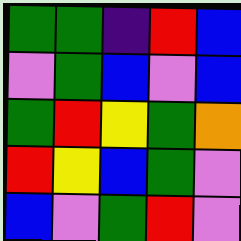[["green", "green", "indigo", "red", "blue"], ["violet", "green", "blue", "violet", "blue"], ["green", "red", "yellow", "green", "orange"], ["red", "yellow", "blue", "green", "violet"], ["blue", "violet", "green", "red", "violet"]]